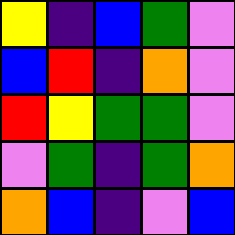[["yellow", "indigo", "blue", "green", "violet"], ["blue", "red", "indigo", "orange", "violet"], ["red", "yellow", "green", "green", "violet"], ["violet", "green", "indigo", "green", "orange"], ["orange", "blue", "indigo", "violet", "blue"]]